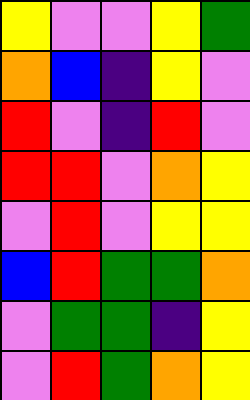[["yellow", "violet", "violet", "yellow", "green"], ["orange", "blue", "indigo", "yellow", "violet"], ["red", "violet", "indigo", "red", "violet"], ["red", "red", "violet", "orange", "yellow"], ["violet", "red", "violet", "yellow", "yellow"], ["blue", "red", "green", "green", "orange"], ["violet", "green", "green", "indigo", "yellow"], ["violet", "red", "green", "orange", "yellow"]]